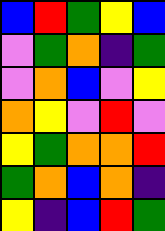[["blue", "red", "green", "yellow", "blue"], ["violet", "green", "orange", "indigo", "green"], ["violet", "orange", "blue", "violet", "yellow"], ["orange", "yellow", "violet", "red", "violet"], ["yellow", "green", "orange", "orange", "red"], ["green", "orange", "blue", "orange", "indigo"], ["yellow", "indigo", "blue", "red", "green"]]